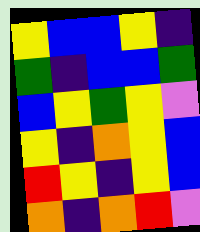[["yellow", "blue", "blue", "yellow", "indigo"], ["green", "indigo", "blue", "blue", "green"], ["blue", "yellow", "green", "yellow", "violet"], ["yellow", "indigo", "orange", "yellow", "blue"], ["red", "yellow", "indigo", "yellow", "blue"], ["orange", "indigo", "orange", "red", "violet"]]